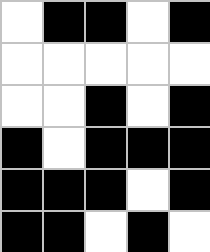[["white", "black", "black", "white", "black"], ["white", "white", "white", "white", "white"], ["white", "white", "black", "white", "black"], ["black", "white", "black", "black", "black"], ["black", "black", "black", "white", "black"], ["black", "black", "white", "black", "white"]]